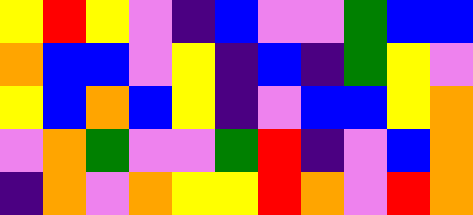[["yellow", "red", "yellow", "violet", "indigo", "blue", "violet", "violet", "green", "blue", "blue"], ["orange", "blue", "blue", "violet", "yellow", "indigo", "blue", "indigo", "green", "yellow", "violet"], ["yellow", "blue", "orange", "blue", "yellow", "indigo", "violet", "blue", "blue", "yellow", "orange"], ["violet", "orange", "green", "violet", "violet", "green", "red", "indigo", "violet", "blue", "orange"], ["indigo", "orange", "violet", "orange", "yellow", "yellow", "red", "orange", "violet", "red", "orange"]]